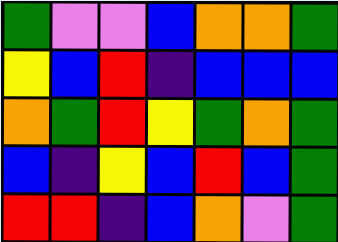[["green", "violet", "violet", "blue", "orange", "orange", "green"], ["yellow", "blue", "red", "indigo", "blue", "blue", "blue"], ["orange", "green", "red", "yellow", "green", "orange", "green"], ["blue", "indigo", "yellow", "blue", "red", "blue", "green"], ["red", "red", "indigo", "blue", "orange", "violet", "green"]]